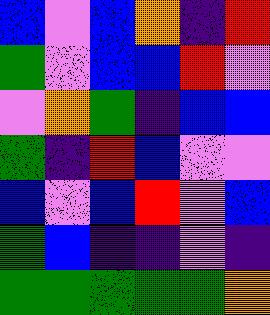[["blue", "violet", "blue", "orange", "indigo", "red"], ["green", "violet", "blue", "blue", "red", "violet"], ["violet", "orange", "green", "indigo", "blue", "blue"], ["green", "indigo", "red", "blue", "violet", "violet"], ["blue", "violet", "blue", "red", "violet", "blue"], ["green", "blue", "indigo", "indigo", "violet", "indigo"], ["green", "green", "green", "green", "green", "orange"]]